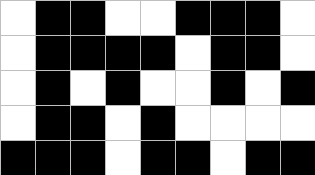[["white", "black", "black", "white", "white", "black", "black", "black", "white"], ["white", "black", "black", "black", "black", "white", "black", "black", "white"], ["white", "black", "white", "black", "white", "white", "black", "white", "black"], ["white", "black", "black", "white", "black", "white", "white", "white", "white"], ["black", "black", "black", "white", "black", "black", "white", "black", "black"]]